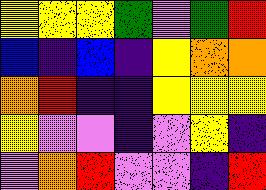[["yellow", "yellow", "yellow", "green", "violet", "green", "red"], ["blue", "indigo", "blue", "indigo", "yellow", "orange", "orange"], ["orange", "red", "indigo", "indigo", "yellow", "yellow", "yellow"], ["yellow", "violet", "violet", "indigo", "violet", "yellow", "indigo"], ["violet", "orange", "red", "violet", "violet", "indigo", "red"]]